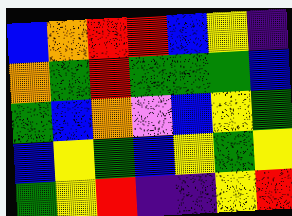[["blue", "orange", "red", "red", "blue", "yellow", "indigo"], ["orange", "green", "red", "green", "green", "green", "blue"], ["green", "blue", "orange", "violet", "blue", "yellow", "green"], ["blue", "yellow", "green", "blue", "yellow", "green", "yellow"], ["green", "yellow", "red", "indigo", "indigo", "yellow", "red"]]